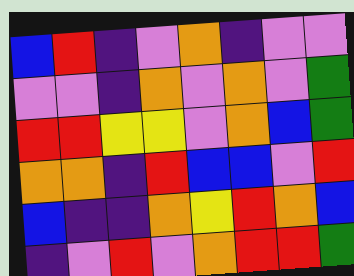[["blue", "red", "indigo", "violet", "orange", "indigo", "violet", "violet"], ["violet", "violet", "indigo", "orange", "violet", "orange", "violet", "green"], ["red", "red", "yellow", "yellow", "violet", "orange", "blue", "green"], ["orange", "orange", "indigo", "red", "blue", "blue", "violet", "red"], ["blue", "indigo", "indigo", "orange", "yellow", "red", "orange", "blue"], ["indigo", "violet", "red", "violet", "orange", "red", "red", "green"]]